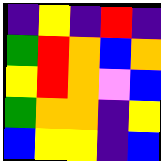[["indigo", "yellow", "indigo", "red", "indigo"], ["green", "red", "orange", "blue", "orange"], ["yellow", "red", "orange", "violet", "blue"], ["green", "orange", "orange", "indigo", "yellow"], ["blue", "yellow", "yellow", "indigo", "blue"]]